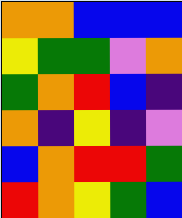[["orange", "orange", "blue", "blue", "blue"], ["yellow", "green", "green", "violet", "orange"], ["green", "orange", "red", "blue", "indigo"], ["orange", "indigo", "yellow", "indigo", "violet"], ["blue", "orange", "red", "red", "green"], ["red", "orange", "yellow", "green", "blue"]]